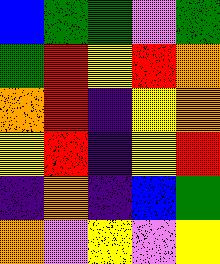[["blue", "green", "green", "violet", "green"], ["green", "red", "yellow", "red", "orange"], ["orange", "red", "indigo", "yellow", "orange"], ["yellow", "red", "indigo", "yellow", "red"], ["indigo", "orange", "indigo", "blue", "green"], ["orange", "violet", "yellow", "violet", "yellow"]]